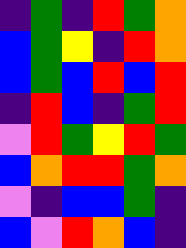[["indigo", "green", "indigo", "red", "green", "orange"], ["blue", "green", "yellow", "indigo", "red", "orange"], ["blue", "green", "blue", "red", "blue", "red"], ["indigo", "red", "blue", "indigo", "green", "red"], ["violet", "red", "green", "yellow", "red", "green"], ["blue", "orange", "red", "red", "green", "orange"], ["violet", "indigo", "blue", "blue", "green", "indigo"], ["blue", "violet", "red", "orange", "blue", "indigo"]]